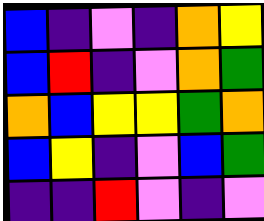[["blue", "indigo", "violet", "indigo", "orange", "yellow"], ["blue", "red", "indigo", "violet", "orange", "green"], ["orange", "blue", "yellow", "yellow", "green", "orange"], ["blue", "yellow", "indigo", "violet", "blue", "green"], ["indigo", "indigo", "red", "violet", "indigo", "violet"]]